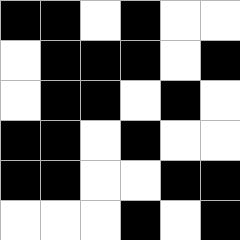[["black", "black", "white", "black", "white", "white"], ["white", "black", "black", "black", "white", "black"], ["white", "black", "black", "white", "black", "white"], ["black", "black", "white", "black", "white", "white"], ["black", "black", "white", "white", "black", "black"], ["white", "white", "white", "black", "white", "black"]]